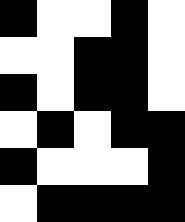[["black", "white", "white", "black", "white"], ["white", "white", "black", "black", "white"], ["black", "white", "black", "black", "white"], ["white", "black", "white", "black", "black"], ["black", "white", "white", "white", "black"], ["white", "black", "black", "black", "black"]]